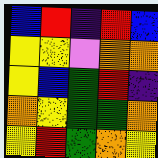[["blue", "red", "indigo", "red", "blue"], ["yellow", "yellow", "violet", "orange", "orange"], ["yellow", "blue", "green", "red", "indigo"], ["orange", "yellow", "green", "green", "orange"], ["yellow", "red", "green", "orange", "yellow"]]